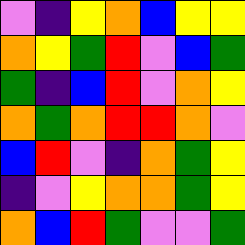[["violet", "indigo", "yellow", "orange", "blue", "yellow", "yellow"], ["orange", "yellow", "green", "red", "violet", "blue", "green"], ["green", "indigo", "blue", "red", "violet", "orange", "yellow"], ["orange", "green", "orange", "red", "red", "orange", "violet"], ["blue", "red", "violet", "indigo", "orange", "green", "yellow"], ["indigo", "violet", "yellow", "orange", "orange", "green", "yellow"], ["orange", "blue", "red", "green", "violet", "violet", "green"]]